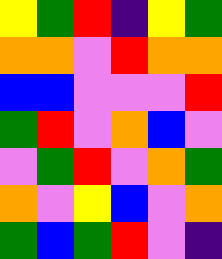[["yellow", "green", "red", "indigo", "yellow", "green"], ["orange", "orange", "violet", "red", "orange", "orange"], ["blue", "blue", "violet", "violet", "violet", "red"], ["green", "red", "violet", "orange", "blue", "violet"], ["violet", "green", "red", "violet", "orange", "green"], ["orange", "violet", "yellow", "blue", "violet", "orange"], ["green", "blue", "green", "red", "violet", "indigo"]]